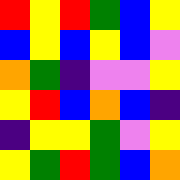[["red", "yellow", "red", "green", "blue", "yellow"], ["blue", "yellow", "blue", "yellow", "blue", "violet"], ["orange", "green", "indigo", "violet", "violet", "yellow"], ["yellow", "red", "blue", "orange", "blue", "indigo"], ["indigo", "yellow", "yellow", "green", "violet", "yellow"], ["yellow", "green", "red", "green", "blue", "orange"]]